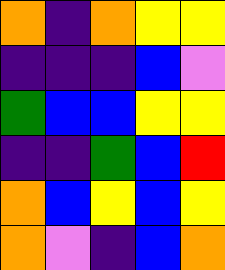[["orange", "indigo", "orange", "yellow", "yellow"], ["indigo", "indigo", "indigo", "blue", "violet"], ["green", "blue", "blue", "yellow", "yellow"], ["indigo", "indigo", "green", "blue", "red"], ["orange", "blue", "yellow", "blue", "yellow"], ["orange", "violet", "indigo", "blue", "orange"]]